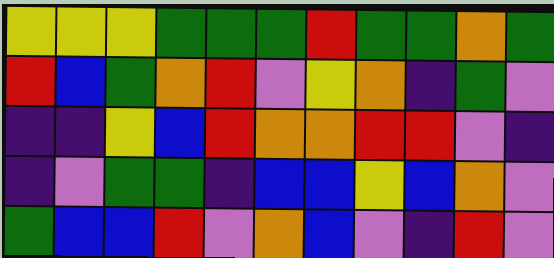[["yellow", "yellow", "yellow", "green", "green", "green", "red", "green", "green", "orange", "green"], ["red", "blue", "green", "orange", "red", "violet", "yellow", "orange", "indigo", "green", "violet"], ["indigo", "indigo", "yellow", "blue", "red", "orange", "orange", "red", "red", "violet", "indigo"], ["indigo", "violet", "green", "green", "indigo", "blue", "blue", "yellow", "blue", "orange", "violet"], ["green", "blue", "blue", "red", "violet", "orange", "blue", "violet", "indigo", "red", "violet"]]